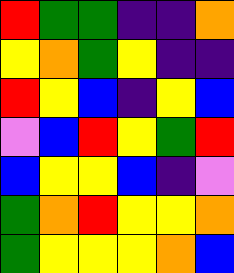[["red", "green", "green", "indigo", "indigo", "orange"], ["yellow", "orange", "green", "yellow", "indigo", "indigo"], ["red", "yellow", "blue", "indigo", "yellow", "blue"], ["violet", "blue", "red", "yellow", "green", "red"], ["blue", "yellow", "yellow", "blue", "indigo", "violet"], ["green", "orange", "red", "yellow", "yellow", "orange"], ["green", "yellow", "yellow", "yellow", "orange", "blue"]]